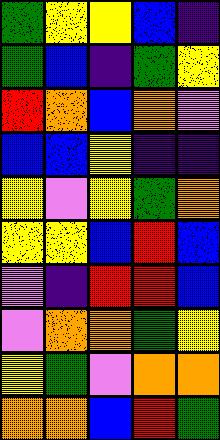[["green", "yellow", "yellow", "blue", "indigo"], ["green", "blue", "indigo", "green", "yellow"], ["red", "orange", "blue", "orange", "violet"], ["blue", "blue", "yellow", "indigo", "indigo"], ["yellow", "violet", "yellow", "green", "orange"], ["yellow", "yellow", "blue", "red", "blue"], ["violet", "indigo", "red", "red", "blue"], ["violet", "orange", "orange", "green", "yellow"], ["yellow", "green", "violet", "orange", "orange"], ["orange", "orange", "blue", "red", "green"]]